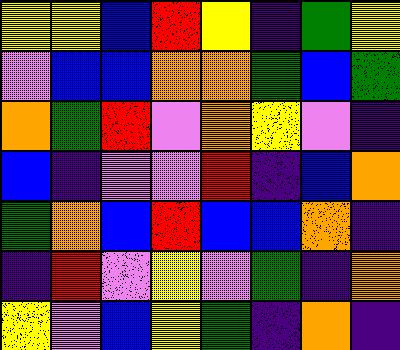[["yellow", "yellow", "blue", "red", "yellow", "indigo", "green", "yellow"], ["violet", "blue", "blue", "orange", "orange", "green", "blue", "green"], ["orange", "green", "red", "violet", "orange", "yellow", "violet", "indigo"], ["blue", "indigo", "violet", "violet", "red", "indigo", "blue", "orange"], ["green", "orange", "blue", "red", "blue", "blue", "orange", "indigo"], ["indigo", "red", "violet", "yellow", "violet", "green", "indigo", "orange"], ["yellow", "violet", "blue", "yellow", "green", "indigo", "orange", "indigo"]]